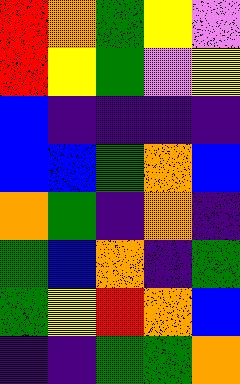[["red", "orange", "green", "yellow", "violet"], ["red", "yellow", "green", "violet", "yellow"], ["blue", "indigo", "indigo", "indigo", "indigo"], ["blue", "blue", "green", "orange", "blue"], ["orange", "green", "indigo", "orange", "indigo"], ["green", "blue", "orange", "indigo", "green"], ["green", "yellow", "red", "orange", "blue"], ["indigo", "indigo", "green", "green", "orange"]]